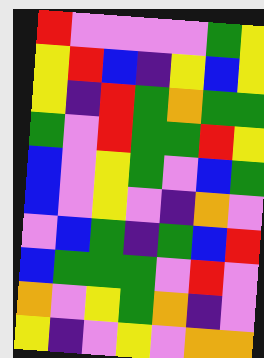[["red", "violet", "violet", "violet", "violet", "green", "yellow"], ["yellow", "red", "blue", "indigo", "yellow", "blue", "yellow"], ["yellow", "indigo", "red", "green", "orange", "green", "green"], ["green", "violet", "red", "green", "green", "red", "yellow"], ["blue", "violet", "yellow", "green", "violet", "blue", "green"], ["blue", "violet", "yellow", "violet", "indigo", "orange", "violet"], ["violet", "blue", "green", "indigo", "green", "blue", "red"], ["blue", "green", "green", "green", "violet", "red", "violet"], ["orange", "violet", "yellow", "green", "orange", "indigo", "violet"], ["yellow", "indigo", "violet", "yellow", "violet", "orange", "orange"]]